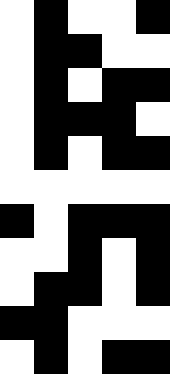[["white", "black", "white", "white", "black"], ["white", "black", "black", "white", "white"], ["white", "black", "white", "black", "black"], ["white", "black", "black", "black", "white"], ["white", "black", "white", "black", "black"], ["white", "white", "white", "white", "white"], ["black", "white", "black", "black", "black"], ["white", "white", "black", "white", "black"], ["white", "black", "black", "white", "black"], ["black", "black", "white", "white", "white"], ["white", "black", "white", "black", "black"]]